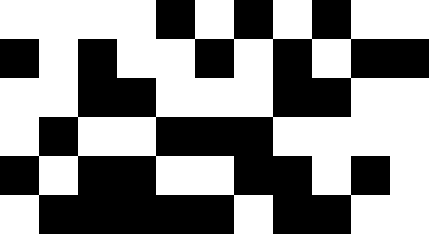[["white", "white", "white", "white", "black", "white", "black", "white", "black", "white", "white"], ["black", "white", "black", "white", "white", "black", "white", "black", "white", "black", "black"], ["white", "white", "black", "black", "white", "white", "white", "black", "black", "white", "white"], ["white", "black", "white", "white", "black", "black", "black", "white", "white", "white", "white"], ["black", "white", "black", "black", "white", "white", "black", "black", "white", "black", "white"], ["white", "black", "black", "black", "black", "black", "white", "black", "black", "white", "white"]]